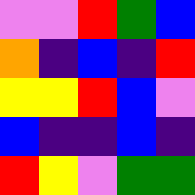[["violet", "violet", "red", "green", "blue"], ["orange", "indigo", "blue", "indigo", "red"], ["yellow", "yellow", "red", "blue", "violet"], ["blue", "indigo", "indigo", "blue", "indigo"], ["red", "yellow", "violet", "green", "green"]]